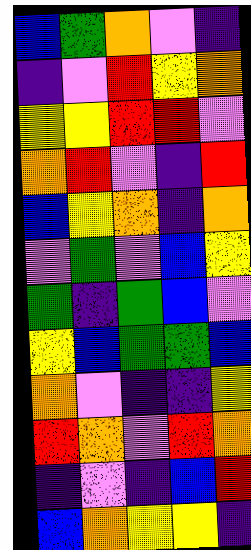[["blue", "green", "orange", "violet", "indigo"], ["indigo", "violet", "red", "yellow", "orange"], ["yellow", "yellow", "red", "red", "violet"], ["orange", "red", "violet", "indigo", "red"], ["blue", "yellow", "orange", "indigo", "orange"], ["violet", "green", "violet", "blue", "yellow"], ["green", "indigo", "green", "blue", "violet"], ["yellow", "blue", "green", "green", "blue"], ["orange", "violet", "indigo", "indigo", "yellow"], ["red", "orange", "violet", "red", "orange"], ["indigo", "violet", "indigo", "blue", "red"], ["blue", "orange", "yellow", "yellow", "indigo"]]